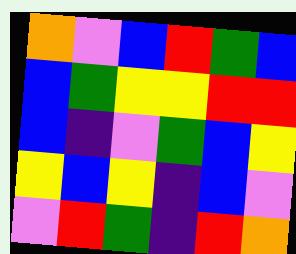[["orange", "violet", "blue", "red", "green", "blue"], ["blue", "green", "yellow", "yellow", "red", "red"], ["blue", "indigo", "violet", "green", "blue", "yellow"], ["yellow", "blue", "yellow", "indigo", "blue", "violet"], ["violet", "red", "green", "indigo", "red", "orange"]]